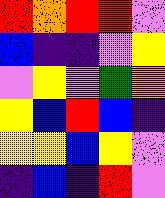[["red", "orange", "red", "red", "violet"], ["blue", "indigo", "indigo", "violet", "yellow"], ["violet", "yellow", "violet", "green", "orange"], ["yellow", "blue", "red", "blue", "indigo"], ["yellow", "yellow", "blue", "yellow", "violet"], ["indigo", "blue", "indigo", "red", "violet"]]